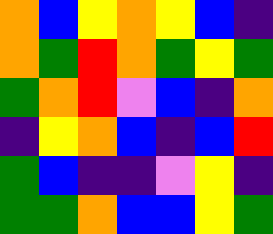[["orange", "blue", "yellow", "orange", "yellow", "blue", "indigo"], ["orange", "green", "red", "orange", "green", "yellow", "green"], ["green", "orange", "red", "violet", "blue", "indigo", "orange"], ["indigo", "yellow", "orange", "blue", "indigo", "blue", "red"], ["green", "blue", "indigo", "indigo", "violet", "yellow", "indigo"], ["green", "green", "orange", "blue", "blue", "yellow", "green"]]